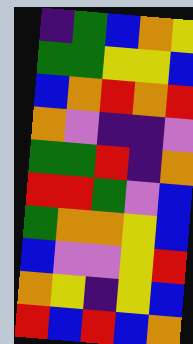[["indigo", "green", "blue", "orange", "yellow"], ["green", "green", "yellow", "yellow", "blue"], ["blue", "orange", "red", "orange", "red"], ["orange", "violet", "indigo", "indigo", "violet"], ["green", "green", "red", "indigo", "orange"], ["red", "red", "green", "violet", "blue"], ["green", "orange", "orange", "yellow", "blue"], ["blue", "violet", "violet", "yellow", "red"], ["orange", "yellow", "indigo", "yellow", "blue"], ["red", "blue", "red", "blue", "orange"]]